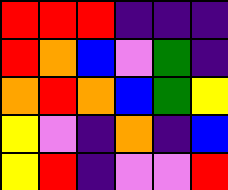[["red", "red", "red", "indigo", "indigo", "indigo"], ["red", "orange", "blue", "violet", "green", "indigo"], ["orange", "red", "orange", "blue", "green", "yellow"], ["yellow", "violet", "indigo", "orange", "indigo", "blue"], ["yellow", "red", "indigo", "violet", "violet", "red"]]